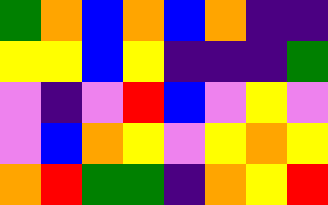[["green", "orange", "blue", "orange", "blue", "orange", "indigo", "indigo"], ["yellow", "yellow", "blue", "yellow", "indigo", "indigo", "indigo", "green"], ["violet", "indigo", "violet", "red", "blue", "violet", "yellow", "violet"], ["violet", "blue", "orange", "yellow", "violet", "yellow", "orange", "yellow"], ["orange", "red", "green", "green", "indigo", "orange", "yellow", "red"]]